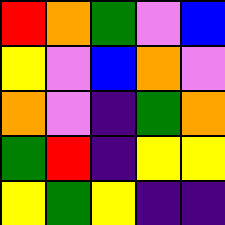[["red", "orange", "green", "violet", "blue"], ["yellow", "violet", "blue", "orange", "violet"], ["orange", "violet", "indigo", "green", "orange"], ["green", "red", "indigo", "yellow", "yellow"], ["yellow", "green", "yellow", "indigo", "indigo"]]